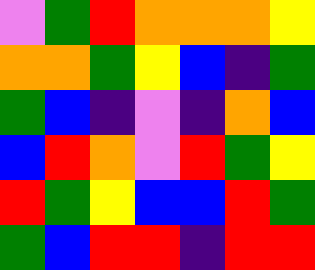[["violet", "green", "red", "orange", "orange", "orange", "yellow"], ["orange", "orange", "green", "yellow", "blue", "indigo", "green"], ["green", "blue", "indigo", "violet", "indigo", "orange", "blue"], ["blue", "red", "orange", "violet", "red", "green", "yellow"], ["red", "green", "yellow", "blue", "blue", "red", "green"], ["green", "blue", "red", "red", "indigo", "red", "red"]]